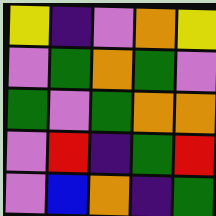[["yellow", "indigo", "violet", "orange", "yellow"], ["violet", "green", "orange", "green", "violet"], ["green", "violet", "green", "orange", "orange"], ["violet", "red", "indigo", "green", "red"], ["violet", "blue", "orange", "indigo", "green"]]